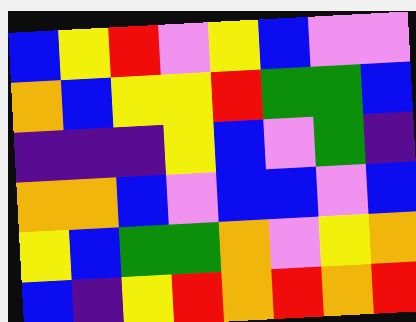[["blue", "yellow", "red", "violet", "yellow", "blue", "violet", "violet"], ["orange", "blue", "yellow", "yellow", "red", "green", "green", "blue"], ["indigo", "indigo", "indigo", "yellow", "blue", "violet", "green", "indigo"], ["orange", "orange", "blue", "violet", "blue", "blue", "violet", "blue"], ["yellow", "blue", "green", "green", "orange", "violet", "yellow", "orange"], ["blue", "indigo", "yellow", "red", "orange", "red", "orange", "red"]]